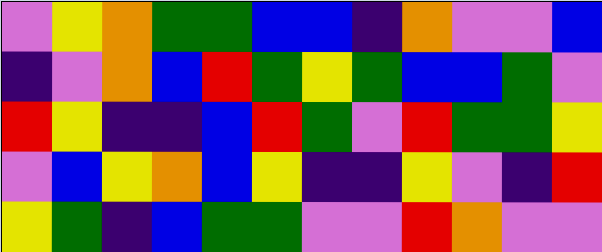[["violet", "yellow", "orange", "green", "green", "blue", "blue", "indigo", "orange", "violet", "violet", "blue"], ["indigo", "violet", "orange", "blue", "red", "green", "yellow", "green", "blue", "blue", "green", "violet"], ["red", "yellow", "indigo", "indigo", "blue", "red", "green", "violet", "red", "green", "green", "yellow"], ["violet", "blue", "yellow", "orange", "blue", "yellow", "indigo", "indigo", "yellow", "violet", "indigo", "red"], ["yellow", "green", "indigo", "blue", "green", "green", "violet", "violet", "red", "orange", "violet", "violet"]]